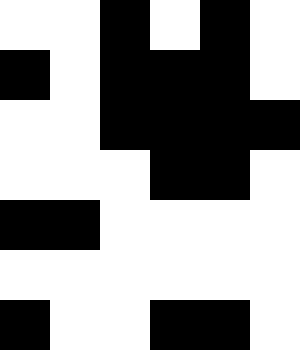[["white", "white", "black", "white", "black", "white"], ["black", "white", "black", "black", "black", "white"], ["white", "white", "black", "black", "black", "black"], ["white", "white", "white", "black", "black", "white"], ["black", "black", "white", "white", "white", "white"], ["white", "white", "white", "white", "white", "white"], ["black", "white", "white", "black", "black", "white"]]